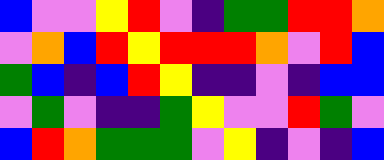[["blue", "violet", "violet", "yellow", "red", "violet", "indigo", "green", "green", "red", "red", "orange"], ["violet", "orange", "blue", "red", "yellow", "red", "red", "red", "orange", "violet", "red", "blue"], ["green", "blue", "indigo", "blue", "red", "yellow", "indigo", "indigo", "violet", "indigo", "blue", "blue"], ["violet", "green", "violet", "indigo", "indigo", "green", "yellow", "violet", "violet", "red", "green", "violet"], ["blue", "red", "orange", "green", "green", "green", "violet", "yellow", "indigo", "violet", "indigo", "blue"]]